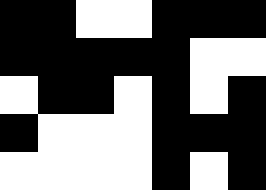[["black", "black", "white", "white", "black", "black", "black"], ["black", "black", "black", "black", "black", "white", "white"], ["white", "black", "black", "white", "black", "white", "black"], ["black", "white", "white", "white", "black", "black", "black"], ["white", "white", "white", "white", "black", "white", "black"]]